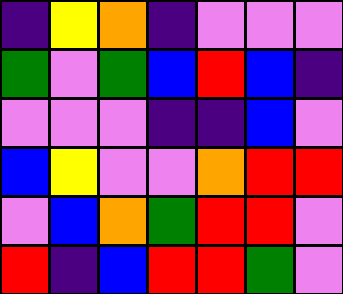[["indigo", "yellow", "orange", "indigo", "violet", "violet", "violet"], ["green", "violet", "green", "blue", "red", "blue", "indigo"], ["violet", "violet", "violet", "indigo", "indigo", "blue", "violet"], ["blue", "yellow", "violet", "violet", "orange", "red", "red"], ["violet", "blue", "orange", "green", "red", "red", "violet"], ["red", "indigo", "blue", "red", "red", "green", "violet"]]